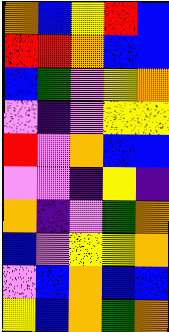[["orange", "blue", "yellow", "red", "blue"], ["red", "red", "orange", "blue", "blue"], ["blue", "green", "violet", "yellow", "orange"], ["violet", "indigo", "violet", "yellow", "yellow"], ["red", "violet", "orange", "blue", "blue"], ["violet", "violet", "indigo", "yellow", "indigo"], ["orange", "indigo", "violet", "green", "orange"], ["blue", "violet", "yellow", "yellow", "orange"], ["violet", "blue", "orange", "blue", "blue"], ["yellow", "blue", "orange", "green", "orange"]]